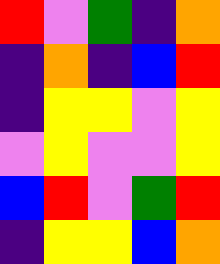[["red", "violet", "green", "indigo", "orange"], ["indigo", "orange", "indigo", "blue", "red"], ["indigo", "yellow", "yellow", "violet", "yellow"], ["violet", "yellow", "violet", "violet", "yellow"], ["blue", "red", "violet", "green", "red"], ["indigo", "yellow", "yellow", "blue", "orange"]]